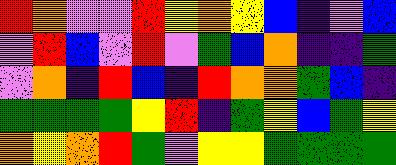[["red", "orange", "violet", "violet", "red", "yellow", "orange", "yellow", "blue", "indigo", "violet", "blue"], ["violet", "red", "blue", "violet", "red", "violet", "green", "blue", "orange", "indigo", "indigo", "green"], ["violet", "orange", "indigo", "red", "blue", "indigo", "red", "orange", "orange", "green", "blue", "indigo"], ["green", "green", "green", "green", "yellow", "red", "indigo", "green", "yellow", "blue", "green", "yellow"], ["orange", "yellow", "orange", "red", "green", "violet", "yellow", "yellow", "green", "green", "green", "green"]]